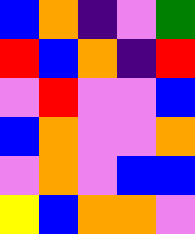[["blue", "orange", "indigo", "violet", "green"], ["red", "blue", "orange", "indigo", "red"], ["violet", "red", "violet", "violet", "blue"], ["blue", "orange", "violet", "violet", "orange"], ["violet", "orange", "violet", "blue", "blue"], ["yellow", "blue", "orange", "orange", "violet"]]